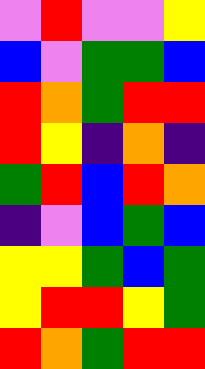[["violet", "red", "violet", "violet", "yellow"], ["blue", "violet", "green", "green", "blue"], ["red", "orange", "green", "red", "red"], ["red", "yellow", "indigo", "orange", "indigo"], ["green", "red", "blue", "red", "orange"], ["indigo", "violet", "blue", "green", "blue"], ["yellow", "yellow", "green", "blue", "green"], ["yellow", "red", "red", "yellow", "green"], ["red", "orange", "green", "red", "red"]]